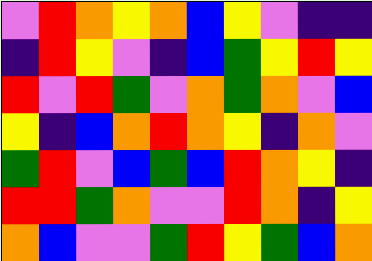[["violet", "red", "orange", "yellow", "orange", "blue", "yellow", "violet", "indigo", "indigo"], ["indigo", "red", "yellow", "violet", "indigo", "blue", "green", "yellow", "red", "yellow"], ["red", "violet", "red", "green", "violet", "orange", "green", "orange", "violet", "blue"], ["yellow", "indigo", "blue", "orange", "red", "orange", "yellow", "indigo", "orange", "violet"], ["green", "red", "violet", "blue", "green", "blue", "red", "orange", "yellow", "indigo"], ["red", "red", "green", "orange", "violet", "violet", "red", "orange", "indigo", "yellow"], ["orange", "blue", "violet", "violet", "green", "red", "yellow", "green", "blue", "orange"]]